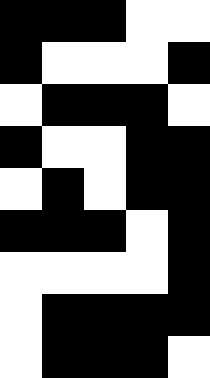[["black", "black", "black", "white", "white"], ["black", "white", "white", "white", "black"], ["white", "black", "black", "black", "white"], ["black", "white", "white", "black", "black"], ["white", "black", "white", "black", "black"], ["black", "black", "black", "white", "black"], ["white", "white", "white", "white", "black"], ["white", "black", "black", "black", "black"], ["white", "black", "black", "black", "white"]]